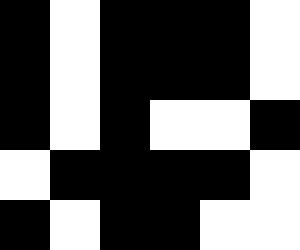[["black", "white", "black", "black", "black", "white"], ["black", "white", "black", "black", "black", "white"], ["black", "white", "black", "white", "white", "black"], ["white", "black", "black", "black", "black", "white"], ["black", "white", "black", "black", "white", "white"]]